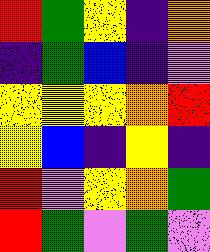[["red", "green", "yellow", "indigo", "orange"], ["indigo", "green", "blue", "indigo", "violet"], ["yellow", "yellow", "yellow", "orange", "red"], ["yellow", "blue", "indigo", "yellow", "indigo"], ["red", "violet", "yellow", "orange", "green"], ["red", "green", "violet", "green", "violet"]]